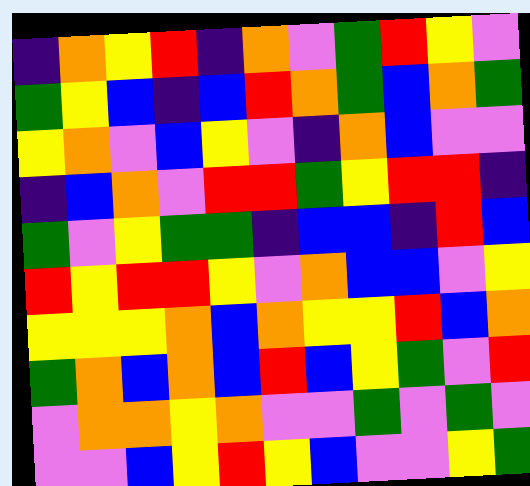[["indigo", "orange", "yellow", "red", "indigo", "orange", "violet", "green", "red", "yellow", "violet"], ["green", "yellow", "blue", "indigo", "blue", "red", "orange", "green", "blue", "orange", "green"], ["yellow", "orange", "violet", "blue", "yellow", "violet", "indigo", "orange", "blue", "violet", "violet"], ["indigo", "blue", "orange", "violet", "red", "red", "green", "yellow", "red", "red", "indigo"], ["green", "violet", "yellow", "green", "green", "indigo", "blue", "blue", "indigo", "red", "blue"], ["red", "yellow", "red", "red", "yellow", "violet", "orange", "blue", "blue", "violet", "yellow"], ["yellow", "yellow", "yellow", "orange", "blue", "orange", "yellow", "yellow", "red", "blue", "orange"], ["green", "orange", "blue", "orange", "blue", "red", "blue", "yellow", "green", "violet", "red"], ["violet", "orange", "orange", "yellow", "orange", "violet", "violet", "green", "violet", "green", "violet"], ["violet", "violet", "blue", "yellow", "red", "yellow", "blue", "violet", "violet", "yellow", "green"]]